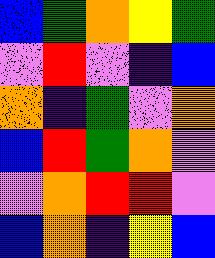[["blue", "green", "orange", "yellow", "green"], ["violet", "red", "violet", "indigo", "blue"], ["orange", "indigo", "green", "violet", "orange"], ["blue", "red", "green", "orange", "violet"], ["violet", "orange", "red", "red", "violet"], ["blue", "orange", "indigo", "yellow", "blue"]]